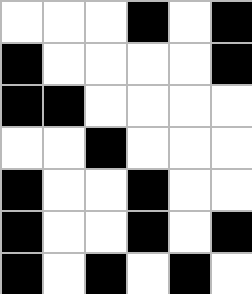[["white", "white", "white", "black", "white", "black"], ["black", "white", "white", "white", "white", "black"], ["black", "black", "white", "white", "white", "white"], ["white", "white", "black", "white", "white", "white"], ["black", "white", "white", "black", "white", "white"], ["black", "white", "white", "black", "white", "black"], ["black", "white", "black", "white", "black", "white"]]